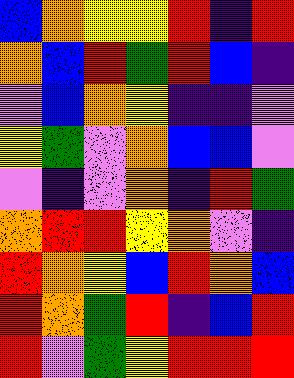[["blue", "orange", "yellow", "yellow", "red", "indigo", "red"], ["orange", "blue", "red", "green", "red", "blue", "indigo"], ["violet", "blue", "orange", "yellow", "indigo", "indigo", "violet"], ["yellow", "green", "violet", "orange", "blue", "blue", "violet"], ["violet", "indigo", "violet", "orange", "indigo", "red", "green"], ["orange", "red", "red", "yellow", "orange", "violet", "indigo"], ["red", "orange", "yellow", "blue", "red", "orange", "blue"], ["red", "orange", "green", "red", "indigo", "blue", "red"], ["red", "violet", "green", "yellow", "red", "red", "red"]]